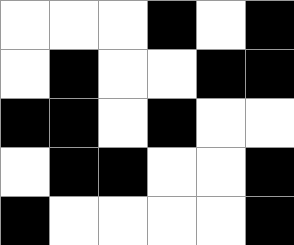[["white", "white", "white", "black", "white", "black"], ["white", "black", "white", "white", "black", "black"], ["black", "black", "white", "black", "white", "white"], ["white", "black", "black", "white", "white", "black"], ["black", "white", "white", "white", "white", "black"]]